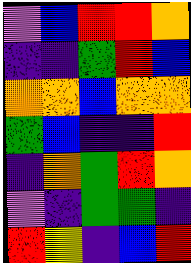[["violet", "blue", "red", "red", "orange"], ["indigo", "indigo", "green", "red", "blue"], ["orange", "orange", "blue", "orange", "orange"], ["green", "blue", "indigo", "indigo", "red"], ["indigo", "orange", "green", "red", "orange"], ["violet", "indigo", "green", "green", "indigo"], ["red", "yellow", "indigo", "blue", "red"]]